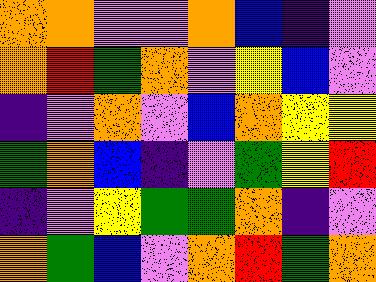[["orange", "orange", "violet", "violet", "orange", "blue", "indigo", "violet"], ["orange", "red", "green", "orange", "violet", "yellow", "blue", "violet"], ["indigo", "violet", "orange", "violet", "blue", "orange", "yellow", "yellow"], ["green", "orange", "blue", "indigo", "violet", "green", "yellow", "red"], ["indigo", "violet", "yellow", "green", "green", "orange", "indigo", "violet"], ["orange", "green", "blue", "violet", "orange", "red", "green", "orange"]]